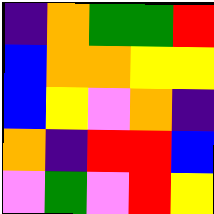[["indigo", "orange", "green", "green", "red"], ["blue", "orange", "orange", "yellow", "yellow"], ["blue", "yellow", "violet", "orange", "indigo"], ["orange", "indigo", "red", "red", "blue"], ["violet", "green", "violet", "red", "yellow"]]